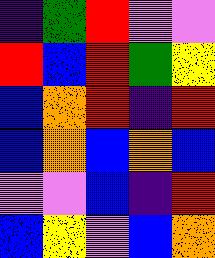[["indigo", "green", "red", "violet", "violet"], ["red", "blue", "red", "green", "yellow"], ["blue", "orange", "red", "indigo", "red"], ["blue", "orange", "blue", "orange", "blue"], ["violet", "violet", "blue", "indigo", "red"], ["blue", "yellow", "violet", "blue", "orange"]]